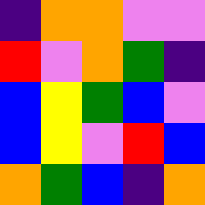[["indigo", "orange", "orange", "violet", "violet"], ["red", "violet", "orange", "green", "indigo"], ["blue", "yellow", "green", "blue", "violet"], ["blue", "yellow", "violet", "red", "blue"], ["orange", "green", "blue", "indigo", "orange"]]